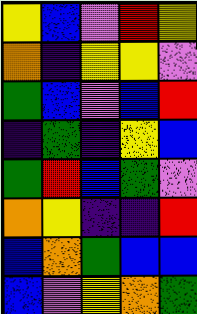[["yellow", "blue", "violet", "red", "yellow"], ["orange", "indigo", "yellow", "yellow", "violet"], ["green", "blue", "violet", "blue", "red"], ["indigo", "green", "indigo", "yellow", "blue"], ["green", "red", "blue", "green", "violet"], ["orange", "yellow", "indigo", "indigo", "red"], ["blue", "orange", "green", "blue", "blue"], ["blue", "violet", "yellow", "orange", "green"]]